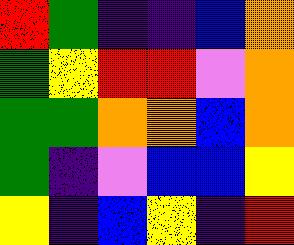[["red", "green", "indigo", "indigo", "blue", "orange"], ["green", "yellow", "red", "red", "violet", "orange"], ["green", "green", "orange", "orange", "blue", "orange"], ["green", "indigo", "violet", "blue", "blue", "yellow"], ["yellow", "indigo", "blue", "yellow", "indigo", "red"]]